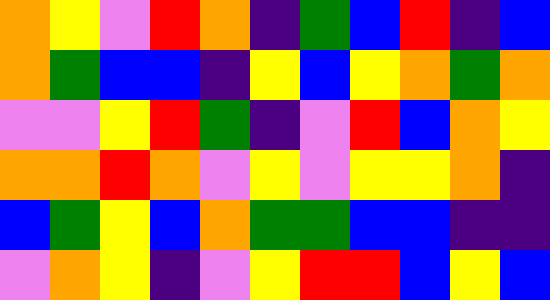[["orange", "yellow", "violet", "red", "orange", "indigo", "green", "blue", "red", "indigo", "blue"], ["orange", "green", "blue", "blue", "indigo", "yellow", "blue", "yellow", "orange", "green", "orange"], ["violet", "violet", "yellow", "red", "green", "indigo", "violet", "red", "blue", "orange", "yellow"], ["orange", "orange", "red", "orange", "violet", "yellow", "violet", "yellow", "yellow", "orange", "indigo"], ["blue", "green", "yellow", "blue", "orange", "green", "green", "blue", "blue", "indigo", "indigo"], ["violet", "orange", "yellow", "indigo", "violet", "yellow", "red", "red", "blue", "yellow", "blue"]]